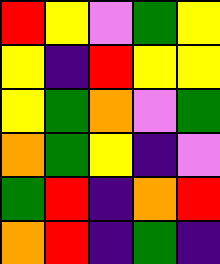[["red", "yellow", "violet", "green", "yellow"], ["yellow", "indigo", "red", "yellow", "yellow"], ["yellow", "green", "orange", "violet", "green"], ["orange", "green", "yellow", "indigo", "violet"], ["green", "red", "indigo", "orange", "red"], ["orange", "red", "indigo", "green", "indigo"]]